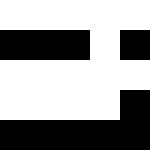[["white", "white", "white", "white", "white"], ["black", "black", "black", "white", "black"], ["white", "white", "white", "white", "white"], ["white", "white", "white", "white", "black"], ["black", "black", "black", "black", "black"]]